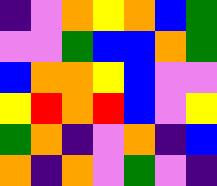[["indigo", "violet", "orange", "yellow", "orange", "blue", "green"], ["violet", "violet", "green", "blue", "blue", "orange", "green"], ["blue", "orange", "orange", "yellow", "blue", "violet", "violet"], ["yellow", "red", "orange", "red", "blue", "violet", "yellow"], ["green", "orange", "indigo", "violet", "orange", "indigo", "blue"], ["orange", "indigo", "orange", "violet", "green", "violet", "indigo"]]